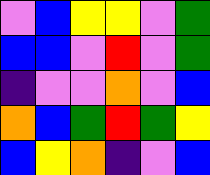[["violet", "blue", "yellow", "yellow", "violet", "green"], ["blue", "blue", "violet", "red", "violet", "green"], ["indigo", "violet", "violet", "orange", "violet", "blue"], ["orange", "blue", "green", "red", "green", "yellow"], ["blue", "yellow", "orange", "indigo", "violet", "blue"]]